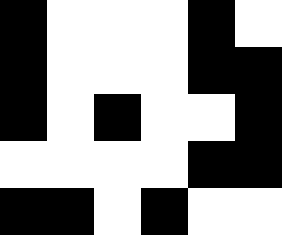[["black", "white", "white", "white", "black", "white"], ["black", "white", "white", "white", "black", "black"], ["black", "white", "black", "white", "white", "black"], ["white", "white", "white", "white", "black", "black"], ["black", "black", "white", "black", "white", "white"]]